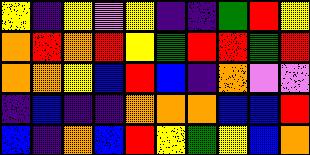[["yellow", "indigo", "yellow", "violet", "yellow", "indigo", "indigo", "green", "red", "yellow"], ["orange", "red", "orange", "red", "yellow", "green", "red", "red", "green", "red"], ["orange", "orange", "yellow", "blue", "red", "blue", "indigo", "orange", "violet", "violet"], ["indigo", "blue", "indigo", "indigo", "orange", "orange", "orange", "blue", "blue", "red"], ["blue", "indigo", "orange", "blue", "red", "yellow", "green", "yellow", "blue", "orange"]]